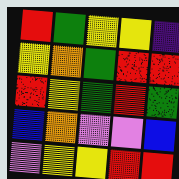[["red", "green", "yellow", "yellow", "indigo"], ["yellow", "orange", "green", "red", "red"], ["red", "yellow", "green", "red", "green"], ["blue", "orange", "violet", "violet", "blue"], ["violet", "yellow", "yellow", "red", "red"]]